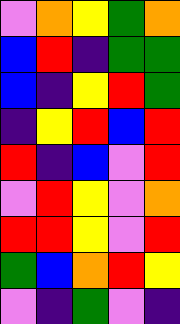[["violet", "orange", "yellow", "green", "orange"], ["blue", "red", "indigo", "green", "green"], ["blue", "indigo", "yellow", "red", "green"], ["indigo", "yellow", "red", "blue", "red"], ["red", "indigo", "blue", "violet", "red"], ["violet", "red", "yellow", "violet", "orange"], ["red", "red", "yellow", "violet", "red"], ["green", "blue", "orange", "red", "yellow"], ["violet", "indigo", "green", "violet", "indigo"]]